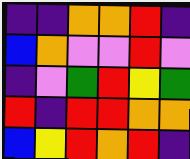[["indigo", "indigo", "orange", "orange", "red", "indigo"], ["blue", "orange", "violet", "violet", "red", "violet"], ["indigo", "violet", "green", "red", "yellow", "green"], ["red", "indigo", "red", "red", "orange", "orange"], ["blue", "yellow", "red", "orange", "red", "indigo"]]